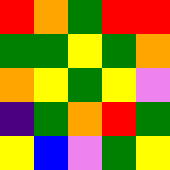[["red", "orange", "green", "red", "red"], ["green", "green", "yellow", "green", "orange"], ["orange", "yellow", "green", "yellow", "violet"], ["indigo", "green", "orange", "red", "green"], ["yellow", "blue", "violet", "green", "yellow"]]